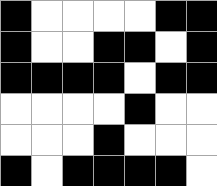[["black", "white", "white", "white", "white", "black", "black"], ["black", "white", "white", "black", "black", "white", "black"], ["black", "black", "black", "black", "white", "black", "black"], ["white", "white", "white", "white", "black", "white", "white"], ["white", "white", "white", "black", "white", "white", "white"], ["black", "white", "black", "black", "black", "black", "white"]]